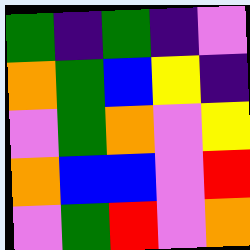[["green", "indigo", "green", "indigo", "violet"], ["orange", "green", "blue", "yellow", "indigo"], ["violet", "green", "orange", "violet", "yellow"], ["orange", "blue", "blue", "violet", "red"], ["violet", "green", "red", "violet", "orange"]]